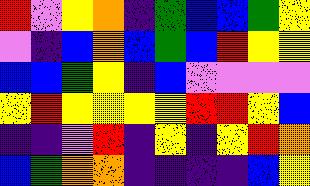[["red", "violet", "yellow", "orange", "indigo", "green", "blue", "blue", "green", "yellow"], ["violet", "indigo", "blue", "orange", "blue", "green", "blue", "red", "yellow", "yellow"], ["blue", "blue", "green", "yellow", "indigo", "blue", "violet", "violet", "violet", "violet"], ["yellow", "red", "yellow", "yellow", "yellow", "yellow", "red", "red", "yellow", "blue"], ["indigo", "indigo", "violet", "red", "indigo", "yellow", "indigo", "yellow", "red", "orange"], ["blue", "green", "orange", "orange", "indigo", "indigo", "indigo", "indigo", "blue", "yellow"]]